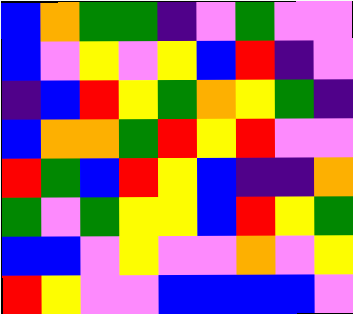[["blue", "orange", "green", "green", "indigo", "violet", "green", "violet", "violet"], ["blue", "violet", "yellow", "violet", "yellow", "blue", "red", "indigo", "violet"], ["indigo", "blue", "red", "yellow", "green", "orange", "yellow", "green", "indigo"], ["blue", "orange", "orange", "green", "red", "yellow", "red", "violet", "violet"], ["red", "green", "blue", "red", "yellow", "blue", "indigo", "indigo", "orange"], ["green", "violet", "green", "yellow", "yellow", "blue", "red", "yellow", "green"], ["blue", "blue", "violet", "yellow", "violet", "violet", "orange", "violet", "yellow"], ["red", "yellow", "violet", "violet", "blue", "blue", "blue", "blue", "violet"]]